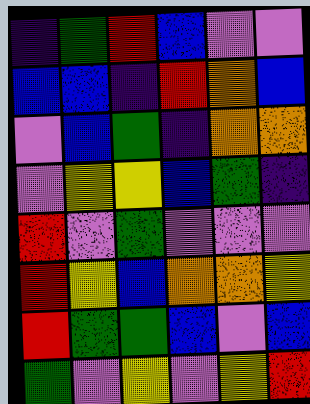[["indigo", "green", "red", "blue", "violet", "violet"], ["blue", "blue", "indigo", "red", "orange", "blue"], ["violet", "blue", "green", "indigo", "orange", "orange"], ["violet", "yellow", "yellow", "blue", "green", "indigo"], ["red", "violet", "green", "violet", "violet", "violet"], ["red", "yellow", "blue", "orange", "orange", "yellow"], ["red", "green", "green", "blue", "violet", "blue"], ["green", "violet", "yellow", "violet", "yellow", "red"]]